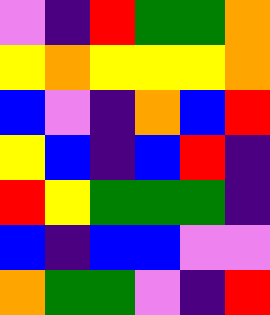[["violet", "indigo", "red", "green", "green", "orange"], ["yellow", "orange", "yellow", "yellow", "yellow", "orange"], ["blue", "violet", "indigo", "orange", "blue", "red"], ["yellow", "blue", "indigo", "blue", "red", "indigo"], ["red", "yellow", "green", "green", "green", "indigo"], ["blue", "indigo", "blue", "blue", "violet", "violet"], ["orange", "green", "green", "violet", "indigo", "red"]]